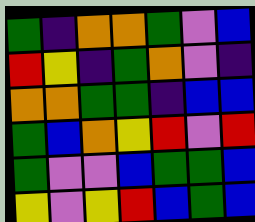[["green", "indigo", "orange", "orange", "green", "violet", "blue"], ["red", "yellow", "indigo", "green", "orange", "violet", "indigo"], ["orange", "orange", "green", "green", "indigo", "blue", "blue"], ["green", "blue", "orange", "yellow", "red", "violet", "red"], ["green", "violet", "violet", "blue", "green", "green", "blue"], ["yellow", "violet", "yellow", "red", "blue", "green", "blue"]]